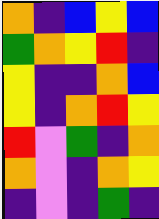[["orange", "indigo", "blue", "yellow", "blue"], ["green", "orange", "yellow", "red", "indigo"], ["yellow", "indigo", "indigo", "orange", "blue"], ["yellow", "indigo", "orange", "red", "yellow"], ["red", "violet", "green", "indigo", "orange"], ["orange", "violet", "indigo", "orange", "yellow"], ["indigo", "violet", "indigo", "green", "indigo"]]